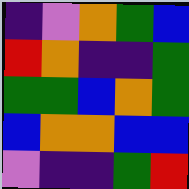[["indigo", "violet", "orange", "green", "blue"], ["red", "orange", "indigo", "indigo", "green"], ["green", "green", "blue", "orange", "green"], ["blue", "orange", "orange", "blue", "blue"], ["violet", "indigo", "indigo", "green", "red"]]